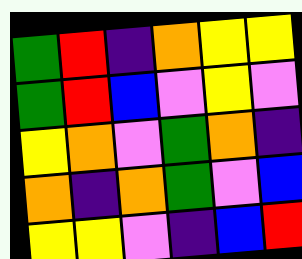[["green", "red", "indigo", "orange", "yellow", "yellow"], ["green", "red", "blue", "violet", "yellow", "violet"], ["yellow", "orange", "violet", "green", "orange", "indigo"], ["orange", "indigo", "orange", "green", "violet", "blue"], ["yellow", "yellow", "violet", "indigo", "blue", "red"]]